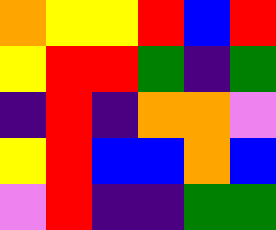[["orange", "yellow", "yellow", "red", "blue", "red"], ["yellow", "red", "red", "green", "indigo", "green"], ["indigo", "red", "indigo", "orange", "orange", "violet"], ["yellow", "red", "blue", "blue", "orange", "blue"], ["violet", "red", "indigo", "indigo", "green", "green"]]